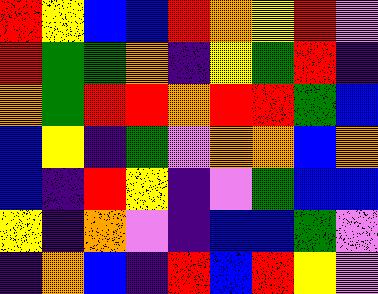[["red", "yellow", "blue", "blue", "red", "orange", "yellow", "red", "violet"], ["red", "green", "green", "orange", "indigo", "yellow", "green", "red", "indigo"], ["orange", "green", "red", "red", "orange", "red", "red", "green", "blue"], ["blue", "yellow", "indigo", "green", "violet", "orange", "orange", "blue", "orange"], ["blue", "indigo", "red", "yellow", "indigo", "violet", "green", "blue", "blue"], ["yellow", "indigo", "orange", "violet", "indigo", "blue", "blue", "green", "violet"], ["indigo", "orange", "blue", "indigo", "red", "blue", "red", "yellow", "violet"]]